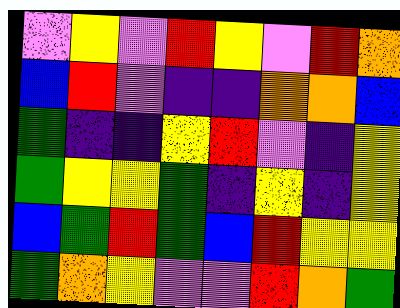[["violet", "yellow", "violet", "red", "yellow", "violet", "red", "orange"], ["blue", "red", "violet", "indigo", "indigo", "orange", "orange", "blue"], ["green", "indigo", "indigo", "yellow", "red", "violet", "indigo", "yellow"], ["green", "yellow", "yellow", "green", "indigo", "yellow", "indigo", "yellow"], ["blue", "green", "red", "green", "blue", "red", "yellow", "yellow"], ["green", "orange", "yellow", "violet", "violet", "red", "orange", "green"]]